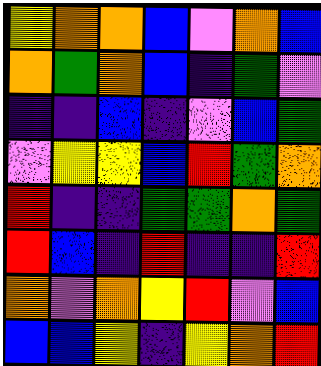[["yellow", "orange", "orange", "blue", "violet", "orange", "blue"], ["orange", "green", "orange", "blue", "indigo", "green", "violet"], ["indigo", "indigo", "blue", "indigo", "violet", "blue", "green"], ["violet", "yellow", "yellow", "blue", "red", "green", "orange"], ["red", "indigo", "indigo", "green", "green", "orange", "green"], ["red", "blue", "indigo", "red", "indigo", "indigo", "red"], ["orange", "violet", "orange", "yellow", "red", "violet", "blue"], ["blue", "blue", "yellow", "indigo", "yellow", "orange", "red"]]